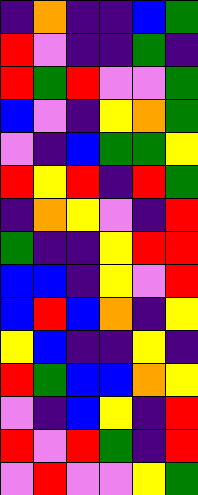[["indigo", "orange", "indigo", "indigo", "blue", "green"], ["red", "violet", "indigo", "indigo", "green", "indigo"], ["red", "green", "red", "violet", "violet", "green"], ["blue", "violet", "indigo", "yellow", "orange", "green"], ["violet", "indigo", "blue", "green", "green", "yellow"], ["red", "yellow", "red", "indigo", "red", "green"], ["indigo", "orange", "yellow", "violet", "indigo", "red"], ["green", "indigo", "indigo", "yellow", "red", "red"], ["blue", "blue", "indigo", "yellow", "violet", "red"], ["blue", "red", "blue", "orange", "indigo", "yellow"], ["yellow", "blue", "indigo", "indigo", "yellow", "indigo"], ["red", "green", "blue", "blue", "orange", "yellow"], ["violet", "indigo", "blue", "yellow", "indigo", "red"], ["red", "violet", "red", "green", "indigo", "red"], ["violet", "red", "violet", "violet", "yellow", "green"]]